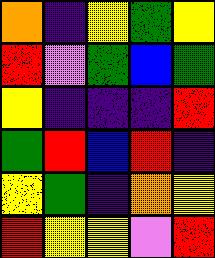[["orange", "indigo", "yellow", "green", "yellow"], ["red", "violet", "green", "blue", "green"], ["yellow", "indigo", "indigo", "indigo", "red"], ["green", "red", "blue", "red", "indigo"], ["yellow", "green", "indigo", "orange", "yellow"], ["red", "yellow", "yellow", "violet", "red"]]